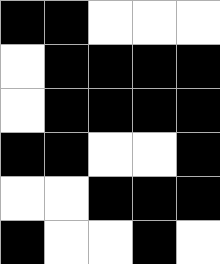[["black", "black", "white", "white", "white"], ["white", "black", "black", "black", "black"], ["white", "black", "black", "black", "black"], ["black", "black", "white", "white", "black"], ["white", "white", "black", "black", "black"], ["black", "white", "white", "black", "white"]]